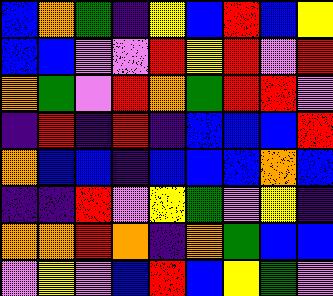[["blue", "orange", "green", "indigo", "yellow", "blue", "red", "blue", "yellow"], ["blue", "blue", "violet", "violet", "red", "yellow", "red", "violet", "red"], ["orange", "green", "violet", "red", "orange", "green", "red", "red", "violet"], ["indigo", "red", "indigo", "red", "indigo", "blue", "blue", "blue", "red"], ["orange", "blue", "blue", "indigo", "blue", "blue", "blue", "orange", "blue"], ["indigo", "indigo", "red", "violet", "yellow", "green", "violet", "yellow", "indigo"], ["orange", "orange", "red", "orange", "indigo", "orange", "green", "blue", "blue"], ["violet", "yellow", "violet", "blue", "red", "blue", "yellow", "green", "violet"]]